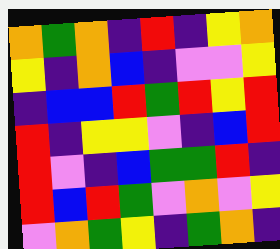[["orange", "green", "orange", "indigo", "red", "indigo", "yellow", "orange"], ["yellow", "indigo", "orange", "blue", "indigo", "violet", "violet", "yellow"], ["indigo", "blue", "blue", "red", "green", "red", "yellow", "red"], ["red", "indigo", "yellow", "yellow", "violet", "indigo", "blue", "red"], ["red", "violet", "indigo", "blue", "green", "green", "red", "indigo"], ["red", "blue", "red", "green", "violet", "orange", "violet", "yellow"], ["violet", "orange", "green", "yellow", "indigo", "green", "orange", "indigo"]]